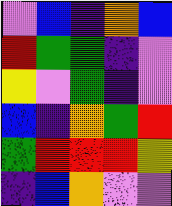[["violet", "blue", "indigo", "orange", "blue"], ["red", "green", "green", "indigo", "violet"], ["yellow", "violet", "green", "indigo", "violet"], ["blue", "indigo", "orange", "green", "red"], ["green", "red", "red", "red", "yellow"], ["indigo", "blue", "orange", "violet", "violet"]]